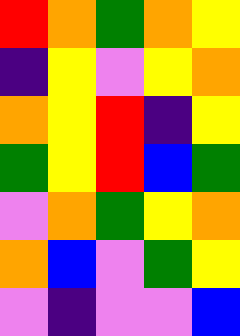[["red", "orange", "green", "orange", "yellow"], ["indigo", "yellow", "violet", "yellow", "orange"], ["orange", "yellow", "red", "indigo", "yellow"], ["green", "yellow", "red", "blue", "green"], ["violet", "orange", "green", "yellow", "orange"], ["orange", "blue", "violet", "green", "yellow"], ["violet", "indigo", "violet", "violet", "blue"]]